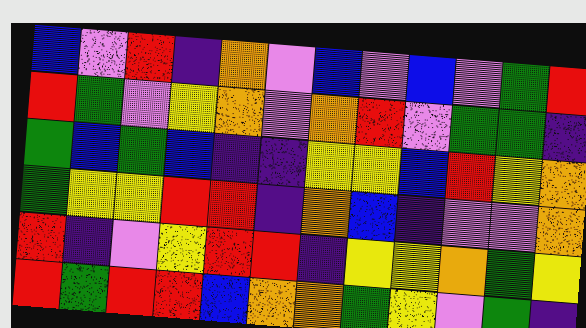[["blue", "violet", "red", "indigo", "orange", "violet", "blue", "violet", "blue", "violet", "green", "red"], ["red", "green", "violet", "yellow", "orange", "violet", "orange", "red", "violet", "green", "green", "indigo"], ["green", "blue", "green", "blue", "indigo", "indigo", "yellow", "yellow", "blue", "red", "yellow", "orange"], ["green", "yellow", "yellow", "red", "red", "indigo", "orange", "blue", "indigo", "violet", "violet", "orange"], ["red", "indigo", "violet", "yellow", "red", "red", "indigo", "yellow", "yellow", "orange", "green", "yellow"], ["red", "green", "red", "red", "blue", "orange", "orange", "green", "yellow", "violet", "green", "indigo"]]